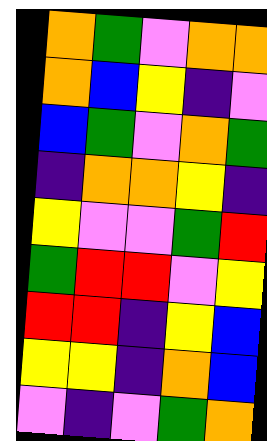[["orange", "green", "violet", "orange", "orange"], ["orange", "blue", "yellow", "indigo", "violet"], ["blue", "green", "violet", "orange", "green"], ["indigo", "orange", "orange", "yellow", "indigo"], ["yellow", "violet", "violet", "green", "red"], ["green", "red", "red", "violet", "yellow"], ["red", "red", "indigo", "yellow", "blue"], ["yellow", "yellow", "indigo", "orange", "blue"], ["violet", "indigo", "violet", "green", "orange"]]